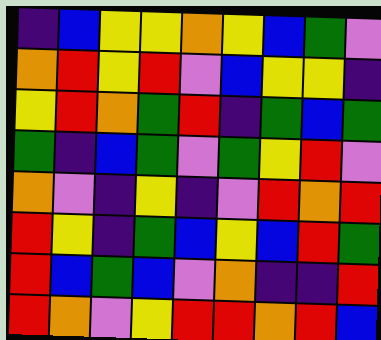[["indigo", "blue", "yellow", "yellow", "orange", "yellow", "blue", "green", "violet"], ["orange", "red", "yellow", "red", "violet", "blue", "yellow", "yellow", "indigo"], ["yellow", "red", "orange", "green", "red", "indigo", "green", "blue", "green"], ["green", "indigo", "blue", "green", "violet", "green", "yellow", "red", "violet"], ["orange", "violet", "indigo", "yellow", "indigo", "violet", "red", "orange", "red"], ["red", "yellow", "indigo", "green", "blue", "yellow", "blue", "red", "green"], ["red", "blue", "green", "blue", "violet", "orange", "indigo", "indigo", "red"], ["red", "orange", "violet", "yellow", "red", "red", "orange", "red", "blue"]]